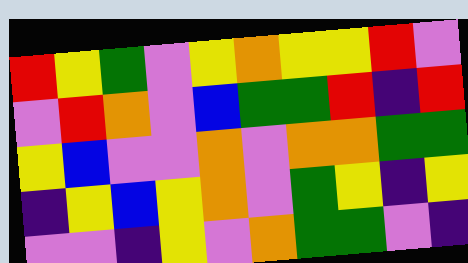[["red", "yellow", "green", "violet", "yellow", "orange", "yellow", "yellow", "red", "violet"], ["violet", "red", "orange", "violet", "blue", "green", "green", "red", "indigo", "red"], ["yellow", "blue", "violet", "violet", "orange", "violet", "orange", "orange", "green", "green"], ["indigo", "yellow", "blue", "yellow", "orange", "violet", "green", "yellow", "indigo", "yellow"], ["violet", "violet", "indigo", "yellow", "violet", "orange", "green", "green", "violet", "indigo"]]